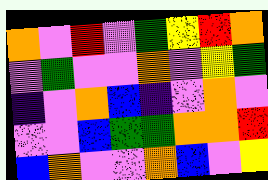[["orange", "violet", "red", "violet", "green", "yellow", "red", "orange"], ["violet", "green", "violet", "violet", "orange", "violet", "yellow", "green"], ["indigo", "violet", "orange", "blue", "indigo", "violet", "orange", "violet"], ["violet", "violet", "blue", "green", "green", "orange", "orange", "red"], ["blue", "orange", "violet", "violet", "orange", "blue", "violet", "yellow"]]